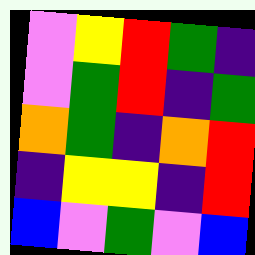[["violet", "yellow", "red", "green", "indigo"], ["violet", "green", "red", "indigo", "green"], ["orange", "green", "indigo", "orange", "red"], ["indigo", "yellow", "yellow", "indigo", "red"], ["blue", "violet", "green", "violet", "blue"]]